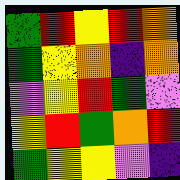[["green", "red", "yellow", "red", "orange"], ["green", "yellow", "orange", "indigo", "orange"], ["violet", "yellow", "red", "green", "violet"], ["yellow", "red", "green", "orange", "red"], ["green", "yellow", "yellow", "violet", "indigo"]]